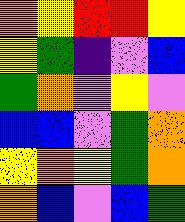[["orange", "yellow", "red", "red", "yellow"], ["yellow", "green", "indigo", "violet", "blue"], ["green", "orange", "violet", "yellow", "violet"], ["blue", "blue", "violet", "green", "orange"], ["yellow", "orange", "yellow", "green", "orange"], ["orange", "blue", "violet", "blue", "green"]]